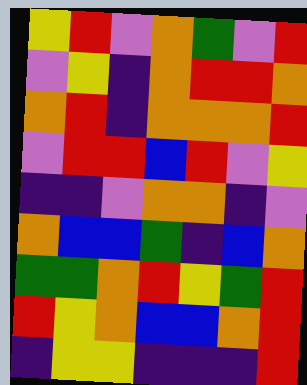[["yellow", "red", "violet", "orange", "green", "violet", "red"], ["violet", "yellow", "indigo", "orange", "red", "red", "orange"], ["orange", "red", "indigo", "orange", "orange", "orange", "red"], ["violet", "red", "red", "blue", "red", "violet", "yellow"], ["indigo", "indigo", "violet", "orange", "orange", "indigo", "violet"], ["orange", "blue", "blue", "green", "indigo", "blue", "orange"], ["green", "green", "orange", "red", "yellow", "green", "red"], ["red", "yellow", "orange", "blue", "blue", "orange", "red"], ["indigo", "yellow", "yellow", "indigo", "indigo", "indigo", "red"]]